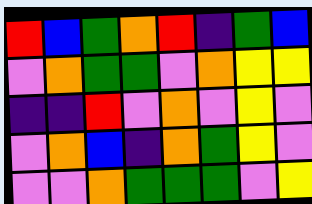[["red", "blue", "green", "orange", "red", "indigo", "green", "blue"], ["violet", "orange", "green", "green", "violet", "orange", "yellow", "yellow"], ["indigo", "indigo", "red", "violet", "orange", "violet", "yellow", "violet"], ["violet", "orange", "blue", "indigo", "orange", "green", "yellow", "violet"], ["violet", "violet", "orange", "green", "green", "green", "violet", "yellow"]]